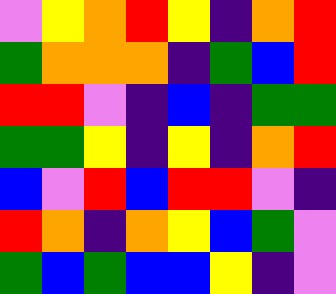[["violet", "yellow", "orange", "red", "yellow", "indigo", "orange", "red"], ["green", "orange", "orange", "orange", "indigo", "green", "blue", "red"], ["red", "red", "violet", "indigo", "blue", "indigo", "green", "green"], ["green", "green", "yellow", "indigo", "yellow", "indigo", "orange", "red"], ["blue", "violet", "red", "blue", "red", "red", "violet", "indigo"], ["red", "orange", "indigo", "orange", "yellow", "blue", "green", "violet"], ["green", "blue", "green", "blue", "blue", "yellow", "indigo", "violet"]]